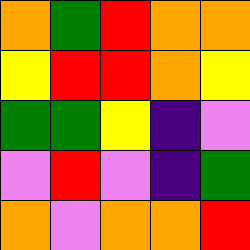[["orange", "green", "red", "orange", "orange"], ["yellow", "red", "red", "orange", "yellow"], ["green", "green", "yellow", "indigo", "violet"], ["violet", "red", "violet", "indigo", "green"], ["orange", "violet", "orange", "orange", "red"]]